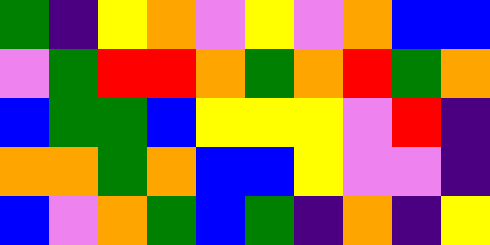[["green", "indigo", "yellow", "orange", "violet", "yellow", "violet", "orange", "blue", "blue"], ["violet", "green", "red", "red", "orange", "green", "orange", "red", "green", "orange"], ["blue", "green", "green", "blue", "yellow", "yellow", "yellow", "violet", "red", "indigo"], ["orange", "orange", "green", "orange", "blue", "blue", "yellow", "violet", "violet", "indigo"], ["blue", "violet", "orange", "green", "blue", "green", "indigo", "orange", "indigo", "yellow"]]